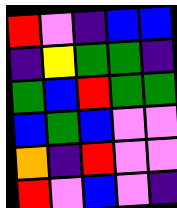[["red", "violet", "indigo", "blue", "blue"], ["indigo", "yellow", "green", "green", "indigo"], ["green", "blue", "red", "green", "green"], ["blue", "green", "blue", "violet", "violet"], ["orange", "indigo", "red", "violet", "violet"], ["red", "violet", "blue", "violet", "indigo"]]